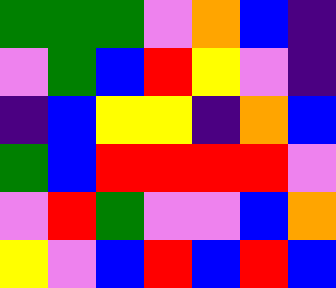[["green", "green", "green", "violet", "orange", "blue", "indigo"], ["violet", "green", "blue", "red", "yellow", "violet", "indigo"], ["indigo", "blue", "yellow", "yellow", "indigo", "orange", "blue"], ["green", "blue", "red", "red", "red", "red", "violet"], ["violet", "red", "green", "violet", "violet", "blue", "orange"], ["yellow", "violet", "blue", "red", "blue", "red", "blue"]]